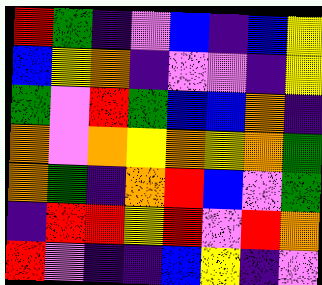[["red", "green", "indigo", "violet", "blue", "indigo", "blue", "yellow"], ["blue", "yellow", "orange", "indigo", "violet", "violet", "indigo", "yellow"], ["green", "violet", "red", "green", "blue", "blue", "orange", "indigo"], ["orange", "violet", "orange", "yellow", "orange", "yellow", "orange", "green"], ["orange", "green", "indigo", "orange", "red", "blue", "violet", "green"], ["indigo", "red", "red", "yellow", "red", "violet", "red", "orange"], ["red", "violet", "indigo", "indigo", "blue", "yellow", "indigo", "violet"]]